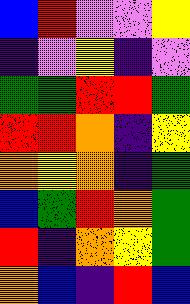[["blue", "red", "violet", "violet", "yellow"], ["indigo", "violet", "yellow", "indigo", "violet"], ["green", "green", "red", "red", "green"], ["red", "red", "orange", "indigo", "yellow"], ["orange", "yellow", "orange", "indigo", "green"], ["blue", "green", "red", "orange", "green"], ["red", "indigo", "orange", "yellow", "green"], ["orange", "blue", "indigo", "red", "blue"]]